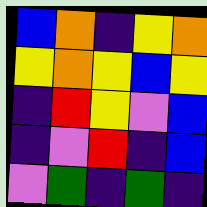[["blue", "orange", "indigo", "yellow", "orange"], ["yellow", "orange", "yellow", "blue", "yellow"], ["indigo", "red", "yellow", "violet", "blue"], ["indigo", "violet", "red", "indigo", "blue"], ["violet", "green", "indigo", "green", "indigo"]]